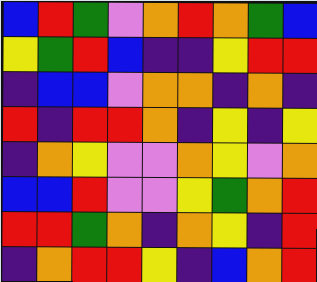[["blue", "red", "green", "violet", "orange", "red", "orange", "green", "blue"], ["yellow", "green", "red", "blue", "indigo", "indigo", "yellow", "red", "red"], ["indigo", "blue", "blue", "violet", "orange", "orange", "indigo", "orange", "indigo"], ["red", "indigo", "red", "red", "orange", "indigo", "yellow", "indigo", "yellow"], ["indigo", "orange", "yellow", "violet", "violet", "orange", "yellow", "violet", "orange"], ["blue", "blue", "red", "violet", "violet", "yellow", "green", "orange", "red"], ["red", "red", "green", "orange", "indigo", "orange", "yellow", "indigo", "red"], ["indigo", "orange", "red", "red", "yellow", "indigo", "blue", "orange", "red"]]